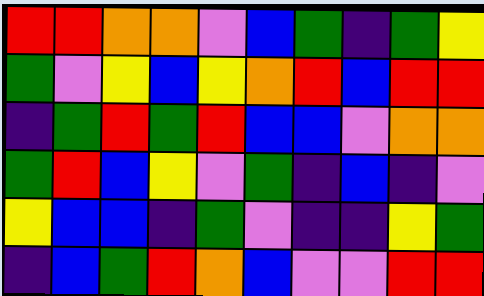[["red", "red", "orange", "orange", "violet", "blue", "green", "indigo", "green", "yellow"], ["green", "violet", "yellow", "blue", "yellow", "orange", "red", "blue", "red", "red"], ["indigo", "green", "red", "green", "red", "blue", "blue", "violet", "orange", "orange"], ["green", "red", "blue", "yellow", "violet", "green", "indigo", "blue", "indigo", "violet"], ["yellow", "blue", "blue", "indigo", "green", "violet", "indigo", "indigo", "yellow", "green"], ["indigo", "blue", "green", "red", "orange", "blue", "violet", "violet", "red", "red"]]